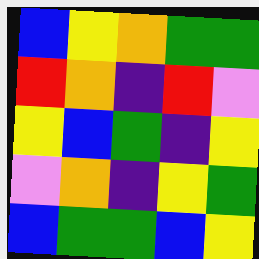[["blue", "yellow", "orange", "green", "green"], ["red", "orange", "indigo", "red", "violet"], ["yellow", "blue", "green", "indigo", "yellow"], ["violet", "orange", "indigo", "yellow", "green"], ["blue", "green", "green", "blue", "yellow"]]